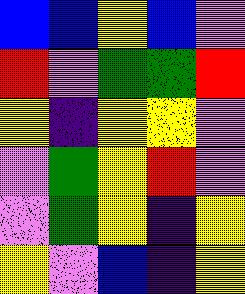[["blue", "blue", "yellow", "blue", "violet"], ["red", "violet", "green", "green", "red"], ["yellow", "indigo", "yellow", "yellow", "violet"], ["violet", "green", "yellow", "red", "violet"], ["violet", "green", "yellow", "indigo", "yellow"], ["yellow", "violet", "blue", "indigo", "yellow"]]